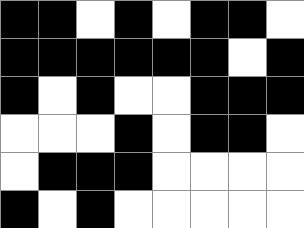[["black", "black", "white", "black", "white", "black", "black", "white"], ["black", "black", "black", "black", "black", "black", "white", "black"], ["black", "white", "black", "white", "white", "black", "black", "black"], ["white", "white", "white", "black", "white", "black", "black", "white"], ["white", "black", "black", "black", "white", "white", "white", "white"], ["black", "white", "black", "white", "white", "white", "white", "white"]]